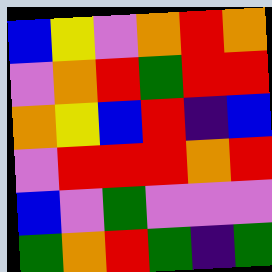[["blue", "yellow", "violet", "orange", "red", "orange"], ["violet", "orange", "red", "green", "red", "red"], ["orange", "yellow", "blue", "red", "indigo", "blue"], ["violet", "red", "red", "red", "orange", "red"], ["blue", "violet", "green", "violet", "violet", "violet"], ["green", "orange", "red", "green", "indigo", "green"]]